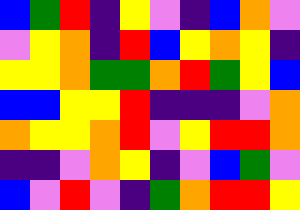[["blue", "green", "red", "indigo", "yellow", "violet", "indigo", "blue", "orange", "violet"], ["violet", "yellow", "orange", "indigo", "red", "blue", "yellow", "orange", "yellow", "indigo"], ["yellow", "yellow", "orange", "green", "green", "orange", "red", "green", "yellow", "blue"], ["blue", "blue", "yellow", "yellow", "red", "indigo", "indigo", "indigo", "violet", "orange"], ["orange", "yellow", "yellow", "orange", "red", "violet", "yellow", "red", "red", "orange"], ["indigo", "indigo", "violet", "orange", "yellow", "indigo", "violet", "blue", "green", "violet"], ["blue", "violet", "red", "violet", "indigo", "green", "orange", "red", "red", "yellow"]]